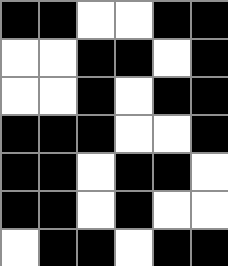[["black", "black", "white", "white", "black", "black"], ["white", "white", "black", "black", "white", "black"], ["white", "white", "black", "white", "black", "black"], ["black", "black", "black", "white", "white", "black"], ["black", "black", "white", "black", "black", "white"], ["black", "black", "white", "black", "white", "white"], ["white", "black", "black", "white", "black", "black"]]